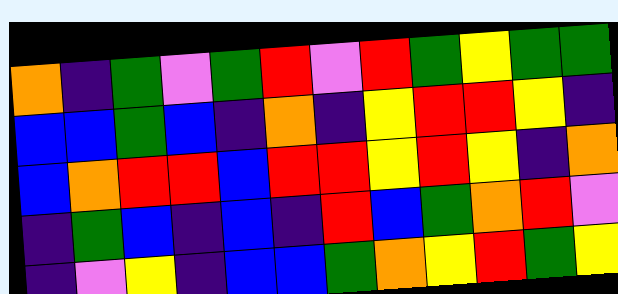[["orange", "indigo", "green", "violet", "green", "red", "violet", "red", "green", "yellow", "green", "green"], ["blue", "blue", "green", "blue", "indigo", "orange", "indigo", "yellow", "red", "red", "yellow", "indigo"], ["blue", "orange", "red", "red", "blue", "red", "red", "yellow", "red", "yellow", "indigo", "orange"], ["indigo", "green", "blue", "indigo", "blue", "indigo", "red", "blue", "green", "orange", "red", "violet"], ["indigo", "violet", "yellow", "indigo", "blue", "blue", "green", "orange", "yellow", "red", "green", "yellow"]]